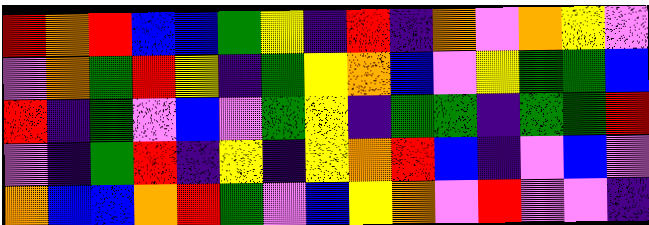[["red", "orange", "red", "blue", "blue", "green", "yellow", "indigo", "red", "indigo", "orange", "violet", "orange", "yellow", "violet"], ["violet", "orange", "green", "red", "yellow", "indigo", "green", "yellow", "orange", "blue", "violet", "yellow", "green", "green", "blue"], ["red", "indigo", "green", "violet", "blue", "violet", "green", "yellow", "indigo", "green", "green", "indigo", "green", "green", "red"], ["violet", "indigo", "green", "red", "indigo", "yellow", "indigo", "yellow", "orange", "red", "blue", "indigo", "violet", "blue", "violet"], ["orange", "blue", "blue", "orange", "red", "green", "violet", "blue", "yellow", "orange", "violet", "red", "violet", "violet", "indigo"]]